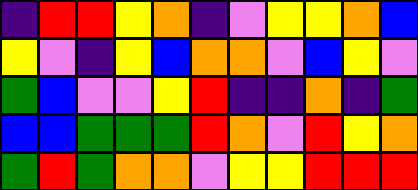[["indigo", "red", "red", "yellow", "orange", "indigo", "violet", "yellow", "yellow", "orange", "blue"], ["yellow", "violet", "indigo", "yellow", "blue", "orange", "orange", "violet", "blue", "yellow", "violet"], ["green", "blue", "violet", "violet", "yellow", "red", "indigo", "indigo", "orange", "indigo", "green"], ["blue", "blue", "green", "green", "green", "red", "orange", "violet", "red", "yellow", "orange"], ["green", "red", "green", "orange", "orange", "violet", "yellow", "yellow", "red", "red", "red"]]